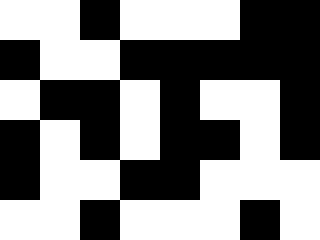[["white", "white", "black", "white", "white", "white", "black", "black"], ["black", "white", "white", "black", "black", "black", "black", "black"], ["white", "black", "black", "white", "black", "white", "white", "black"], ["black", "white", "black", "white", "black", "black", "white", "black"], ["black", "white", "white", "black", "black", "white", "white", "white"], ["white", "white", "black", "white", "white", "white", "black", "white"]]